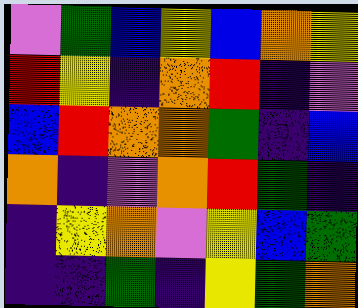[["violet", "green", "blue", "yellow", "blue", "orange", "yellow"], ["red", "yellow", "indigo", "orange", "red", "indigo", "violet"], ["blue", "red", "orange", "orange", "green", "indigo", "blue"], ["orange", "indigo", "violet", "orange", "red", "green", "indigo"], ["indigo", "yellow", "orange", "violet", "yellow", "blue", "green"], ["indigo", "indigo", "green", "indigo", "yellow", "green", "orange"]]